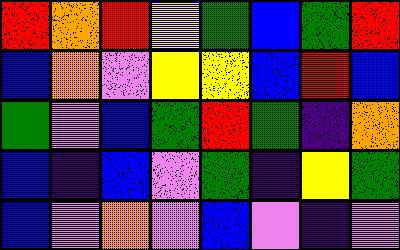[["red", "orange", "red", "yellow", "green", "blue", "green", "red"], ["blue", "orange", "violet", "yellow", "yellow", "blue", "red", "blue"], ["green", "violet", "blue", "green", "red", "green", "indigo", "orange"], ["blue", "indigo", "blue", "violet", "green", "indigo", "yellow", "green"], ["blue", "violet", "orange", "violet", "blue", "violet", "indigo", "violet"]]